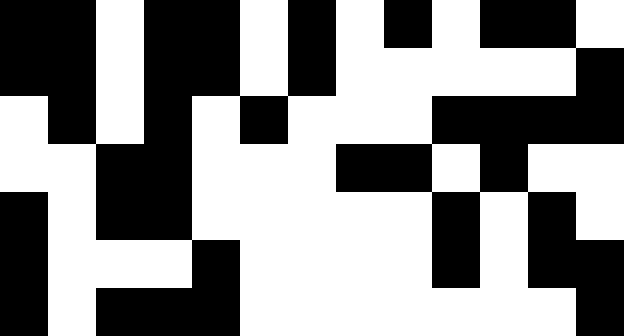[["black", "black", "white", "black", "black", "white", "black", "white", "black", "white", "black", "black", "white"], ["black", "black", "white", "black", "black", "white", "black", "white", "white", "white", "white", "white", "black"], ["white", "black", "white", "black", "white", "black", "white", "white", "white", "black", "black", "black", "black"], ["white", "white", "black", "black", "white", "white", "white", "black", "black", "white", "black", "white", "white"], ["black", "white", "black", "black", "white", "white", "white", "white", "white", "black", "white", "black", "white"], ["black", "white", "white", "white", "black", "white", "white", "white", "white", "black", "white", "black", "black"], ["black", "white", "black", "black", "black", "white", "white", "white", "white", "white", "white", "white", "black"]]